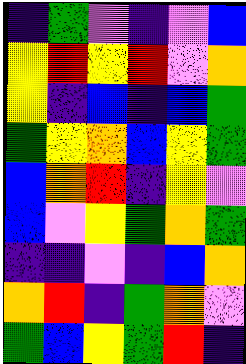[["indigo", "green", "violet", "indigo", "violet", "blue"], ["yellow", "red", "yellow", "red", "violet", "orange"], ["yellow", "indigo", "blue", "indigo", "blue", "green"], ["green", "yellow", "orange", "blue", "yellow", "green"], ["blue", "orange", "red", "indigo", "yellow", "violet"], ["blue", "violet", "yellow", "green", "orange", "green"], ["indigo", "indigo", "violet", "indigo", "blue", "orange"], ["orange", "red", "indigo", "green", "orange", "violet"], ["green", "blue", "yellow", "green", "red", "indigo"]]